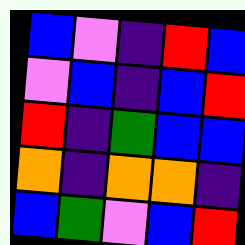[["blue", "violet", "indigo", "red", "blue"], ["violet", "blue", "indigo", "blue", "red"], ["red", "indigo", "green", "blue", "blue"], ["orange", "indigo", "orange", "orange", "indigo"], ["blue", "green", "violet", "blue", "red"]]